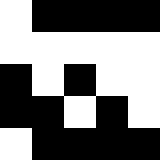[["white", "black", "black", "black", "black"], ["white", "white", "white", "white", "white"], ["black", "white", "black", "white", "white"], ["black", "black", "white", "black", "white"], ["white", "black", "black", "black", "black"]]